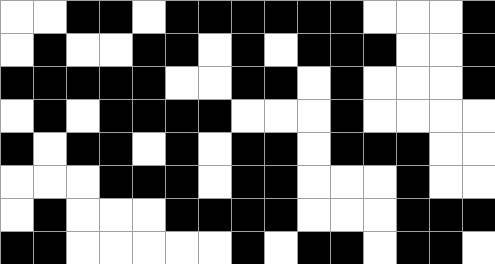[["white", "white", "black", "black", "white", "black", "black", "black", "black", "black", "black", "white", "white", "white", "black"], ["white", "black", "white", "white", "black", "black", "white", "black", "white", "black", "black", "black", "white", "white", "black"], ["black", "black", "black", "black", "black", "white", "white", "black", "black", "white", "black", "white", "white", "white", "black"], ["white", "black", "white", "black", "black", "black", "black", "white", "white", "white", "black", "white", "white", "white", "white"], ["black", "white", "black", "black", "white", "black", "white", "black", "black", "white", "black", "black", "black", "white", "white"], ["white", "white", "white", "black", "black", "black", "white", "black", "black", "white", "white", "white", "black", "white", "white"], ["white", "black", "white", "white", "white", "black", "black", "black", "black", "white", "white", "white", "black", "black", "black"], ["black", "black", "white", "white", "white", "white", "white", "black", "white", "black", "black", "white", "black", "black", "white"]]